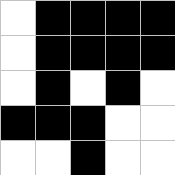[["white", "black", "black", "black", "black"], ["white", "black", "black", "black", "black"], ["white", "black", "white", "black", "white"], ["black", "black", "black", "white", "white"], ["white", "white", "black", "white", "white"]]